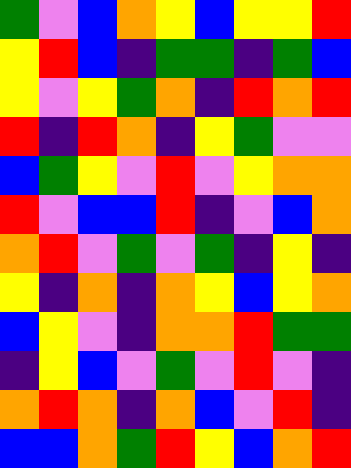[["green", "violet", "blue", "orange", "yellow", "blue", "yellow", "yellow", "red"], ["yellow", "red", "blue", "indigo", "green", "green", "indigo", "green", "blue"], ["yellow", "violet", "yellow", "green", "orange", "indigo", "red", "orange", "red"], ["red", "indigo", "red", "orange", "indigo", "yellow", "green", "violet", "violet"], ["blue", "green", "yellow", "violet", "red", "violet", "yellow", "orange", "orange"], ["red", "violet", "blue", "blue", "red", "indigo", "violet", "blue", "orange"], ["orange", "red", "violet", "green", "violet", "green", "indigo", "yellow", "indigo"], ["yellow", "indigo", "orange", "indigo", "orange", "yellow", "blue", "yellow", "orange"], ["blue", "yellow", "violet", "indigo", "orange", "orange", "red", "green", "green"], ["indigo", "yellow", "blue", "violet", "green", "violet", "red", "violet", "indigo"], ["orange", "red", "orange", "indigo", "orange", "blue", "violet", "red", "indigo"], ["blue", "blue", "orange", "green", "red", "yellow", "blue", "orange", "red"]]